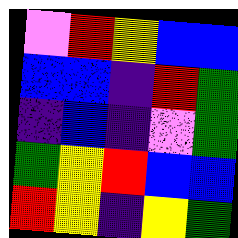[["violet", "red", "yellow", "blue", "blue"], ["blue", "blue", "indigo", "red", "green"], ["indigo", "blue", "indigo", "violet", "green"], ["green", "yellow", "red", "blue", "blue"], ["red", "yellow", "indigo", "yellow", "green"]]